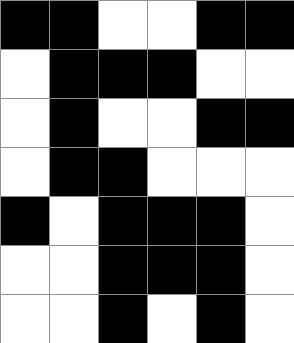[["black", "black", "white", "white", "black", "black"], ["white", "black", "black", "black", "white", "white"], ["white", "black", "white", "white", "black", "black"], ["white", "black", "black", "white", "white", "white"], ["black", "white", "black", "black", "black", "white"], ["white", "white", "black", "black", "black", "white"], ["white", "white", "black", "white", "black", "white"]]